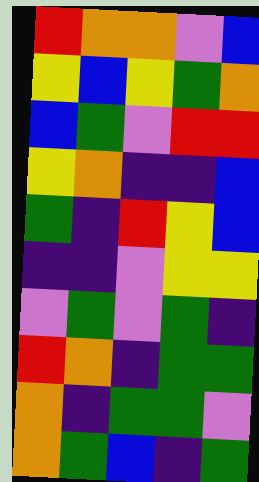[["red", "orange", "orange", "violet", "blue"], ["yellow", "blue", "yellow", "green", "orange"], ["blue", "green", "violet", "red", "red"], ["yellow", "orange", "indigo", "indigo", "blue"], ["green", "indigo", "red", "yellow", "blue"], ["indigo", "indigo", "violet", "yellow", "yellow"], ["violet", "green", "violet", "green", "indigo"], ["red", "orange", "indigo", "green", "green"], ["orange", "indigo", "green", "green", "violet"], ["orange", "green", "blue", "indigo", "green"]]